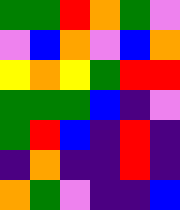[["green", "green", "red", "orange", "green", "violet"], ["violet", "blue", "orange", "violet", "blue", "orange"], ["yellow", "orange", "yellow", "green", "red", "red"], ["green", "green", "green", "blue", "indigo", "violet"], ["green", "red", "blue", "indigo", "red", "indigo"], ["indigo", "orange", "indigo", "indigo", "red", "indigo"], ["orange", "green", "violet", "indigo", "indigo", "blue"]]